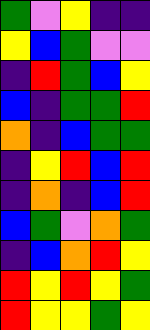[["green", "violet", "yellow", "indigo", "indigo"], ["yellow", "blue", "green", "violet", "violet"], ["indigo", "red", "green", "blue", "yellow"], ["blue", "indigo", "green", "green", "red"], ["orange", "indigo", "blue", "green", "green"], ["indigo", "yellow", "red", "blue", "red"], ["indigo", "orange", "indigo", "blue", "red"], ["blue", "green", "violet", "orange", "green"], ["indigo", "blue", "orange", "red", "yellow"], ["red", "yellow", "red", "yellow", "green"], ["red", "yellow", "yellow", "green", "yellow"]]